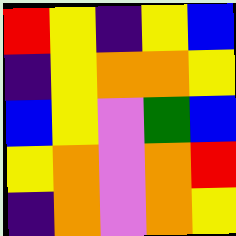[["red", "yellow", "indigo", "yellow", "blue"], ["indigo", "yellow", "orange", "orange", "yellow"], ["blue", "yellow", "violet", "green", "blue"], ["yellow", "orange", "violet", "orange", "red"], ["indigo", "orange", "violet", "orange", "yellow"]]